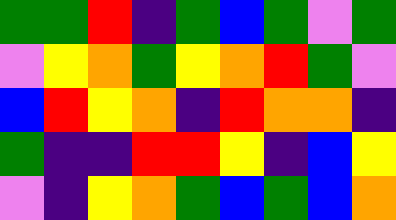[["green", "green", "red", "indigo", "green", "blue", "green", "violet", "green"], ["violet", "yellow", "orange", "green", "yellow", "orange", "red", "green", "violet"], ["blue", "red", "yellow", "orange", "indigo", "red", "orange", "orange", "indigo"], ["green", "indigo", "indigo", "red", "red", "yellow", "indigo", "blue", "yellow"], ["violet", "indigo", "yellow", "orange", "green", "blue", "green", "blue", "orange"]]